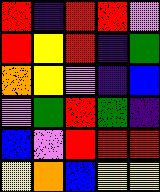[["red", "indigo", "red", "red", "violet"], ["red", "yellow", "red", "indigo", "green"], ["orange", "yellow", "violet", "indigo", "blue"], ["violet", "green", "red", "green", "indigo"], ["blue", "violet", "red", "red", "red"], ["yellow", "orange", "blue", "yellow", "yellow"]]